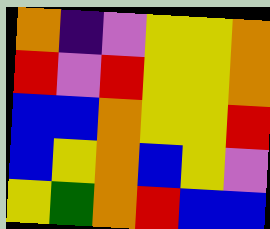[["orange", "indigo", "violet", "yellow", "yellow", "orange"], ["red", "violet", "red", "yellow", "yellow", "orange"], ["blue", "blue", "orange", "yellow", "yellow", "red"], ["blue", "yellow", "orange", "blue", "yellow", "violet"], ["yellow", "green", "orange", "red", "blue", "blue"]]